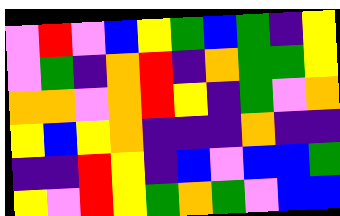[["violet", "red", "violet", "blue", "yellow", "green", "blue", "green", "indigo", "yellow"], ["violet", "green", "indigo", "orange", "red", "indigo", "orange", "green", "green", "yellow"], ["orange", "orange", "violet", "orange", "red", "yellow", "indigo", "green", "violet", "orange"], ["yellow", "blue", "yellow", "orange", "indigo", "indigo", "indigo", "orange", "indigo", "indigo"], ["indigo", "indigo", "red", "yellow", "indigo", "blue", "violet", "blue", "blue", "green"], ["yellow", "violet", "red", "yellow", "green", "orange", "green", "violet", "blue", "blue"]]